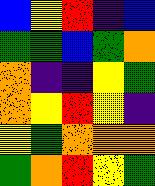[["blue", "yellow", "red", "indigo", "blue"], ["green", "green", "blue", "green", "orange"], ["orange", "indigo", "indigo", "yellow", "green"], ["orange", "yellow", "red", "yellow", "indigo"], ["yellow", "green", "orange", "orange", "orange"], ["green", "orange", "red", "yellow", "green"]]